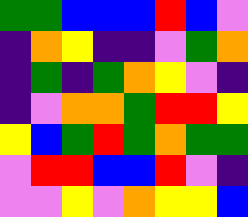[["green", "green", "blue", "blue", "blue", "red", "blue", "violet"], ["indigo", "orange", "yellow", "indigo", "indigo", "violet", "green", "orange"], ["indigo", "green", "indigo", "green", "orange", "yellow", "violet", "indigo"], ["indigo", "violet", "orange", "orange", "green", "red", "red", "yellow"], ["yellow", "blue", "green", "red", "green", "orange", "green", "green"], ["violet", "red", "red", "blue", "blue", "red", "violet", "indigo"], ["violet", "violet", "yellow", "violet", "orange", "yellow", "yellow", "blue"]]